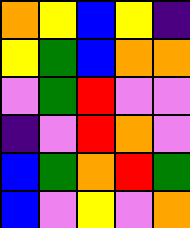[["orange", "yellow", "blue", "yellow", "indigo"], ["yellow", "green", "blue", "orange", "orange"], ["violet", "green", "red", "violet", "violet"], ["indigo", "violet", "red", "orange", "violet"], ["blue", "green", "orange", "red", "green"], ["blue", "violet", "yellow", "violet", "orange"]]